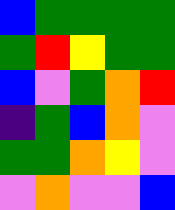[["blue", "green", "green", "green", "green"], ["green", "red", "yellow", "green", "green"], ["blue", "violet", "green", "orange", "red"], ["indigo", "green", "blue", "orange", "violet"], ["green", "green", "orange", "yellow", "violet"], ["violet", "orange", "violet", "violet", "blue"]]